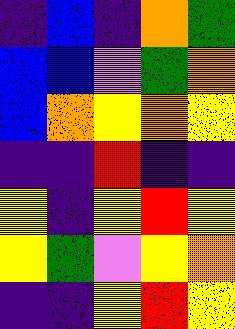[["indigo", "blue", "indigo", "orange", "green"], ["blue", "blue", "violet", "green", "orange"], ["blue", "orange", "yellow", "orange", "yellow"], ["indigo", "indigo", "red", "indigo", "indigo"], ["yellow", "indigo", "yellow", "red", "yellow"], ["yellow", "green", "violet", "yellow", "orange"], ["indigo", "indigo", "yellow", "red", "yellow"]]